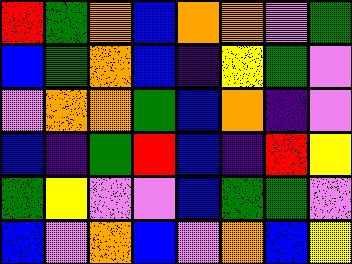[["red", "green", "orange", "blue", "orange", "orange", "violet", "green"], ["blue", "green", "orange", "blue", "indigo", "yellow", "green", "violet"], ["violet", "orange", "orange", "green", "blue", "orange", "indigo", "violet"], ["blue", "indigo", "green", "red", "blue", "indigo", "red", "yellow"], ["green", "yellow", "violet", "violet", "blue", "green", "green", "violet"], ["blue", "violet", "orange", "blue", "violet", "orange", "blue", "yellow"]]